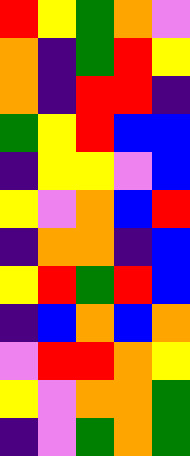[["red", "yellow", "green", "orange", "violet"], ["orange", "indigo", "green", "red", "yellow"], ["orange", "indigo", "red", "red", "indigo"], ["green", "yellow", "red", "blue", "blue"], ["indigo", "yellow", "yellow", "violet", "blue"], ["yellow", "violet", "orange", "blue", "red"], ["indigo", "orange", "orange", "indigo", "blue"], ["yellow", "red", "green", "red", "blue"], ["indigo", "blue", "orange", "blue", "orange"], ["violet", "red", "red", "orange", "yellow"], ["yellow", "violet", "orange", "orange", "green"], ["indigo", "violet", "green", "orange", "green"]]